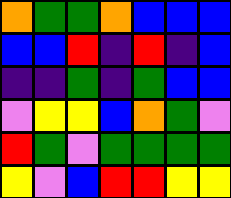[["orange", "green", "green", "orange", "blue", "blue", "blue"], ["blue", "blue", "red", "indigo", "red", "indigo", "blue"], ["indigo", "indigo", "green", "indigo", "green", "blue", "blue"], ["violet", "yellow", "yellow", "blue", "orange", "green", "violet"], ["red", "green", "violet", "green", "green", "green", "green"], ["yellow", "violet", "blue", "red", "red", "yellow", "yellow"]]